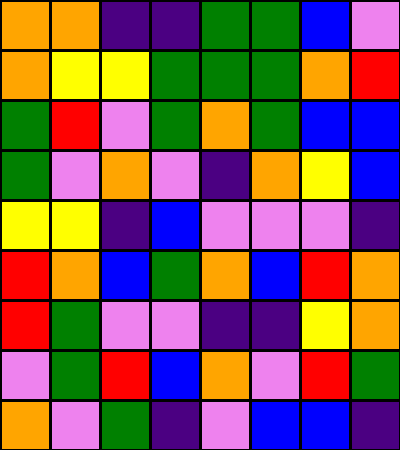[["orange", "orange", "indigo", "indigo", "green", "green", "blue", "violet"], ["orange", "yellow", "yellow", "green", "green", "green", "orange", "red"], ["green", "red", "violet", "green", "orange", "green", "blue", "blue"], ["green", "violet", "orange", "violet", "indigo", "orange", "yellow", "blue"], ["yellow", "yellow", "indigo", "blue", "violet", "violet", "violet", "indigo"], ["red", "orange", "blue", "green", "orange", "blue", "red", "orange"], ["red", "green", "violet", "violet", "indigo", "indigo", "yellow", "orange"], ["violet", "green", "red", "blue", "orange", "violet", "red", "green"], ["orange", "violet", "green", "indigo", "violet", "blue", "blue", "indigo"]]